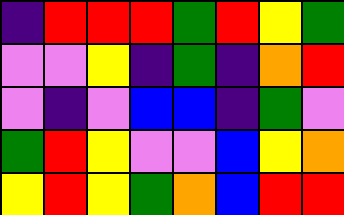[["indigo", "red", "red", "red", "green", "red", "yellow", "green"], ["violet", "violet", "yellow", "indigo", "green", "indigo", "orange", "red"], ["violet", "indigo", "violet", "blue", "blue", "indigo", "green", "violet"], ["green", "red", "yellow", "violet", "violet", "blue", "yellow", "orange"], ["yellow", "red", "yellow", "green", "orange", "blue", "red", "red"]]